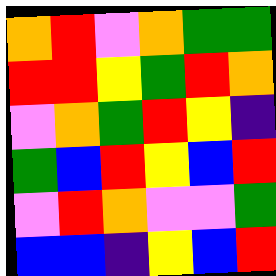[["orange", "red", "violet", "orange", "green", "green"], ["red", "red", "yellow", "green", "red", "orange"], ["violet", "orange", "green", "red", "yellow", "indigo"], ["green", "blue", "red", "yellow", "blue", "red"], ["violet", "red", "orange", "violet", "violet", "green"], ["blue", "blue", "indigo", "yellow", "blue", "red"]]